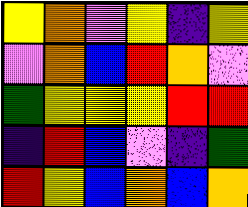[["yellow", "orange", "violet", "yellow", "indigo", "yellow"], ["violet", "orange", "blue", "red", "orange", "violet"], ["green", "yellow", "yellow", "yellow", "red", "red"], ["indigo", "red", "blue", "violet", "indigo", "green"], ["red", "yellow", "blue", "orange", "blue", "orange"]]